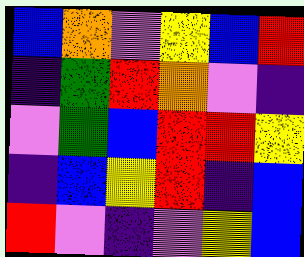[["blue", "orange", "violet", "yellow", "blue", "red"], ["indigo", "green", "red", "orange", "violet", "indigo"], ["violet", "green", "blue", "red", "red", "yellow"], ["indigo", "blue", "yellow", "red", "indigo", "blue"], ["red", "violet", "indigo", "violet", "yellow", "blue"]]